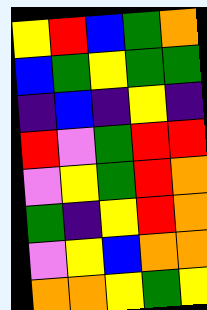[["yellow", "red", "blue", "green", "orange"], ["blue", "green", "yellow", "green", "green"], ["indigo", "blue", "indigo", "yellow", "indigo"], ["red", "violet", "green", "red", "red"], ["violet", "yellow", "green", "red", "orange"], ["green", "indigo", "yellow", "red", "orange"], ["violet", "yellow", "blue", "orange", "orange"], ["orange", "orange", "yellow", "green", "yellow"]]